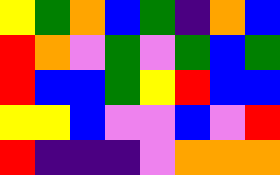[["yellow", "green", "orange", "blue", "green", "indigo", "orange", "blue"], ["red", "orange", "violet", "green", "violet", "green", "blue", "green"], ["red", "blue", "blue", "green", "yellow", "red", "blue", "blue"], ["yellow", "yellow", "blue", "violet", "violet", "blue", "violet", "red"], ["red", "indigo", "indigo", "indigo", "violet", "orange", "orange", "orange"]]